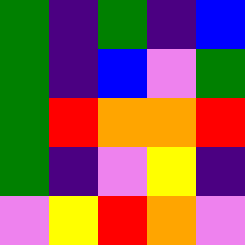[["green", "indigo", "green", "indigo", "blue"], ["green", "indigo", "blue", "violet", "green"], ["green", "red", "orange", "orange", "red"], ["green", "indigo", "violet", "yellow", "indigo"], ["violet", "yellow", "red", "orange", "violet"]]